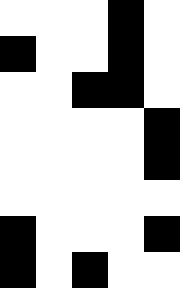[["white", "white", "white", "black", "white"], ["black", "white", "white", "black", "white"], ["white", "white", "black", "black", "white"], ["white", "white", "white", "white", "black"], ["white", "white", "white", "white", "black"], ["white", "white", "white", "white", "white"], ["black", "white", "white", "white", "black"], ["black", "white", "black", "white", "white"]]